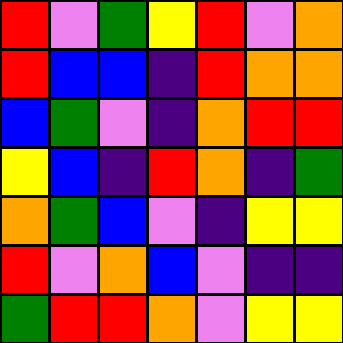[["red", "violet", "green", "yellow", "red", "violet", "orange"], ["red", "blue", "blue", "indigo", "red", "orange", "orange"], ["blue", "green", "violet", "indigo", "orange", "red", "red"], ["yellow", "blue", "indigo", "red", "orange", "indigo", "green"], ["orange", "green", "blue", "violet", "indigo", "yellow", "yellow"], ["red", "violet", "orange", "blue", "violet", "indigo", "indigo"], ["green", "red", "red", "orange", "violet", "yellow", "yellow"]]